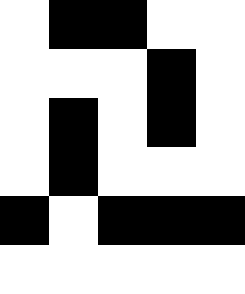[["white", "black", "black", "white", "white"], ["white", "white", "white", "black", "white"], ["white", "black", "white", "black", "white"], ["white", "black", "white", "white", "white"], ["black", "white", "black", "black", "black"], ["white", "white", "white", "white", "white"]]